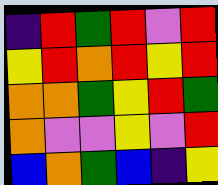[["indigo", "red", "green", "red", "violet", "red"], ["yellow", "red", "orange", "red", "yellow", "red"], ["orange", "orange", "green", "yellow", "red", "green"], ["orange", "violet", "violet", "yellow", "violet", "red"], ["blue", "orange", "green", "blue", "indigo", "yellow"]]